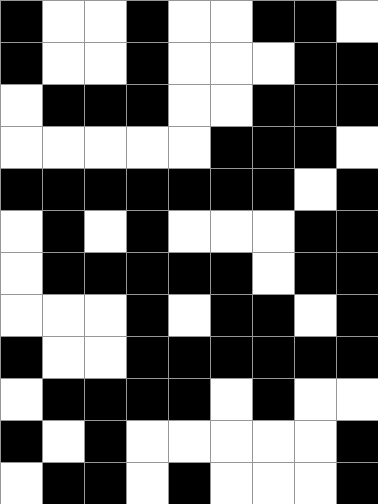[["black", "white", "white", "black", "white", "white", "black", "black", "white"], ["black", "white", "white", "black", "white", "white", "white", "black", "black"], ["white", "black", "black", "black", "white", "white", "black", "black", "black"], ["white", "white", "white", "white", "white", "black", "black", "black", "white"], ["black", "black", "black", "black", "black", "black", "black", "white", "black"], ["white", "black", "white", "black", "white", "white", "white", "black", "black"], ["white", "black", "black", "black", "black", "black", "white", "black", "black"], ["white", "white", "white", "black", "white", "black", "black", "white", "black"], ["black", "white", "white", "black", "black", "black", "black", "black", "black"], ["white", "black", "black", "black", "black", "white", "black", "white", "white"], ["black", "white", "black", "white", "white", "white", "white", "white", "black"], ["white", "black", "black", "white", "black", "white", "white", "white", "black"]]